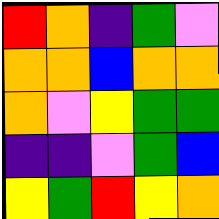[["red", "orange", "indigo", "green", "violet"], ["orange", "orange", "blue", "orange", "orange"], ["orange", "violet", "yellow", "green", "green"], ["indigo", "indigo", "violet", "green", "blue"], ["yellow", "green", "red", "yellow", "orange"]]